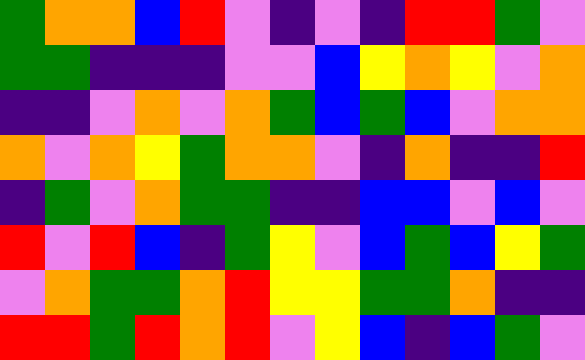[["green", "orange", "orange", "blue", "red", "violet", "indigo", "violet", "indigo", "red", "red", "green", "violet"], ["green", "green", "indigo", "indigo", "indigo", "violet", "violet", "blue", "yellow", "orange", "yellow", "violet", "orange"], ["indigo", "indigo", "violet", "orange", "violet", "orange", "green", "blue", "green", "blue", "violet", "orange", "orange"], ["orange", "violet", "orange", "yellow", "green", "orange", "orange", "violet", "indigo", "orange", "indigo", "indigo", "red"], ["indigo", "green", "violet", "orange", "green", "green", "indigo", "indigo", "blue", "blue", "violet", "blue", "violet"], ["red", "violet", "red", "blue", "indigo", "green", "yellow", "violet", "blue", "green", "blue", "yellow", "green"], ["violet", "orange", "green", "green", "orange", "red", "yellow", "yellow", "green", "green", "orange", "indigo", "indigo"], ["red", "red", "green", "red", "orange", "red", "violet", "yellow", "blue", "indigo", "blue", "green", "violet"]]